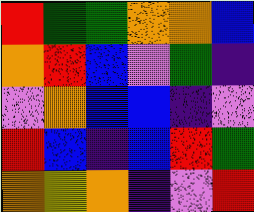[["red", "green", "green", "orange", "orange", "blue"], ["orange", "red", "blue", "violet", "green", "indigo"], ["violet", "orange", "blue", "blue", "indigo", "violet"], ["red", "blue", "indigo", "blue", "red", "green"], ["orange", "yellow", "orange", "indigo", "violet", "red"]]